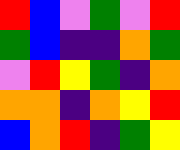[["red", "blue", "violet", "green", "violet", "red"], ["green", "blue", "indigo", "indigo", "orange", "green"], ["violet", "red", "yellow", "green", "indigo", "orange"], ["orange", "orange", "indigo", "orange", "yellow", "red"], ["blue", "orange", "red", "indigo", "green", "yellow"]]